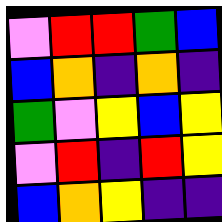[["violet", "red", "red", "green", "blue"], ["blue", "orange", "indigo", "orange", "indigo"], ["green", "violet", "yellow", "blue", "yellow"], ["violet", "red", "indigo", "red", "yellow"], ["blue", "orange", "yellow", "indigo", "indigo"]]